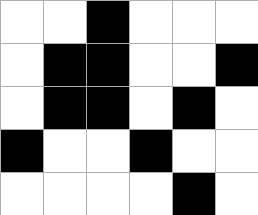[["white", "white", "black", "white", "white", "white"], ["white", "black", "black", "white", "white", "black"], ["white", "black", "black", "white", "black", "white"], ["black", "white", "white", "black", "white", "white"], ["white", "white", "white", "white", "black", "white"]]